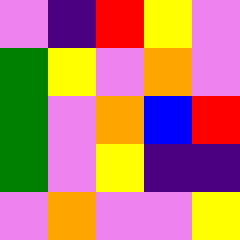[["violet", "indigo", "red", "yellow", "violet"], ["green", "yellow", "violet", "orange", "violet"], ["green", "violet", "orange", "blue", "red"], ["green", "violet", "yellow", "indigo", "indigo"], ["violet", "orange", "violet", "violet", "yellow"]]